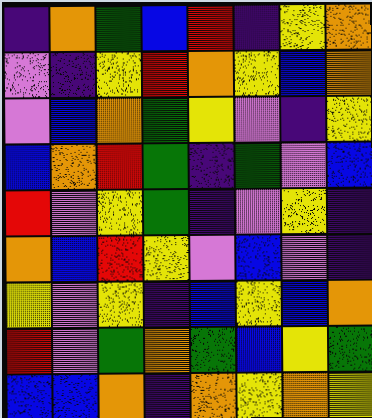[["indigo", "orange", "green", "blue", "red", "indigo", "yellow", "orange"], ["violet", "indigo", "yellow", "red", "orange", "yellow", "blue", "orange"], ["violet", "blue", "orange", "green", "yellow", "violet", "indigo", "yellow"], ["blue", "orange", "red", "green", "indigo", "green", "violet", "blue"], ["red", "violet", "yellow", "green", "indigo", "violet", "yellow", "indigo"], ["orange", "blue", "red", "yellow", "violet", "blue", "violet", "indigo"], ["yellow", "violet", "yellow", "indigo", "blue", "yellow", "blue", "orange"], ["red", "violet", "green", "orange", "green", "blue", "yellow", "green"], ["blue", "blue", "orange", "indigo", "orange", "yellow", "orange", "yellow"]]